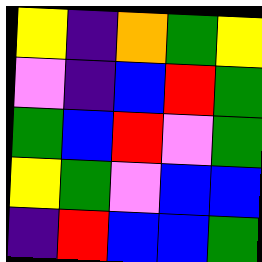[["yellow", "indigo", "orange", "green", "yellow"], ["violet", "indigo", "blue", "red", "green"], ["green", "blue", "red", "violet", "green"], ["yellow", "green", "violet", "blue", "blue"], ["indigo", "red", "blue", "blue", "green"]]